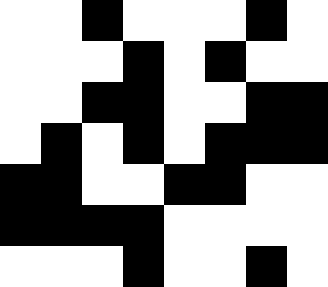[["white", "white", "black", "white", "white", "white", "black", "white"], ["white", "white", "white", "black", "white", "black", "white", "white"], ["white", "white", "black", "black", "white", "white", "black", "black"], ["white", "black", "white", "black", "white", "black", "black", "black"], ["black", "black", "white", "white", "black", "black", "white", "white"], ["black", "black", "black", "black", "white", "white", "white", "white"], ["white", "white", "white", "black", "white", "white", "black", "white"]]